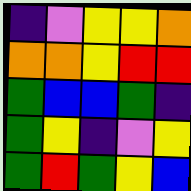[["indigo", "violet", "yellow", "yellow", "orange"], ["orange", "orange", "yellow", "red", "red"], ["green", "blue", "blue", "green", "indigo"], ["green", "yellow", "indigo", "violet", "yellow"], ["green", "red", "green", "yellow", "blue"]]